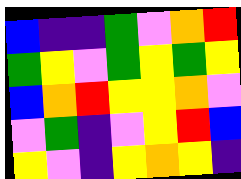[["blue", "indigo", "indigo", "green", "violet", "orange", "red"], ["green", "yellow", "violet", "green", "yellow", "green", "yellow"], ["blue", "orange", "red", "yellow", "yellow", "orange", "violet"], ["violet", "green", "indigo", "violet", "yellow", "red", "blue"], ["yellow", "violet", "indigo", "yellow", "orange", "yellow", "indigo"]]